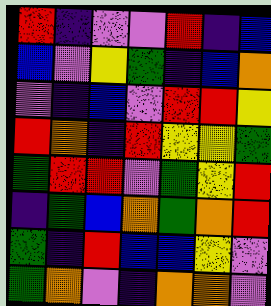[["red", "indigo", "violet", "violet", "red", "indigo", "blue"], ["blue", "violet", "yellow", "green", "indigo", "blue", "orange"], ["violet", "indigo", "blue", "violet", "red", "red", "yellow"], ["red", "orange", "indigo", "red", "yellow", "yellow", "green"], ["green", "red", "red", "violet", "green", "yellow", "red"], ["indigo", "green", "blue", "orange", "green", "orange", "red"], ["green", "indigo", "red", "blue", "blue", "yellow", "violet"], ["green", "orange", "violet", "indigo", "orange", "orange", "violet"]]